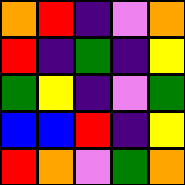[["orange", "red", "indigo", "violet", "orange"], ["red", "indigo", "green", "indigo", "yellow"], ["green", "yellow", "indigo", "violet", "green"], ["blue", "blue", "red", "indigo", "yellow"], ["red", "orange", "violet", "green", "orange"]]